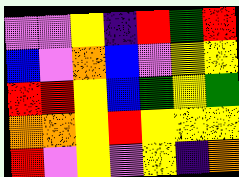[["violet", "violet", "yellow", "indigo", "red", "green", "red"], ["blue", "violet", "orange", "blue", "violet", "yellow", "yellow"], ["red", "red", "yellow", "blue", "green", "yellow", "green"], ["orange", "orange", "yellow", "red", "yellow", "yellow", "yellow"], ["red", "violet", "yellow", "violet", "yellow", "indigo", "orange"]]